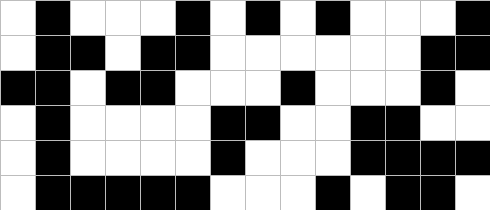[["white", "black", "white", "white", "white", "black", "white", "black", "white", "black", "white", "white", "white", "black"], ["white", "black", "black", "white", "black", "black", "white", "white", "white", "white", "white", "white", "black", "black"], ["black", "black", "white", "black", "black", "white", "white", "white", "black", "white", "white", "white", "black", "white"], ["white", "black", "white", "white", "white", "white", "black", "black", "white", "white", "black", "black", "white", "white"], ["white", "black", "white", "white", "white", "white", "black", "white", "white", "white", "black", "black", "black", "black"], ["white", "black", "black", "black", "black", "black", "white", "white", "white", "black", "white", "black", "black", "white"]]